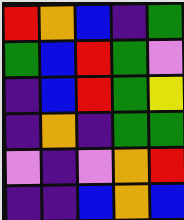[["red", "orange", "blue", "indigo", "green"], ["green", "blue", "red", "green", "violet"], ["indigo", "blue", "red", "green", "yellow"], ["indigo", "orange", "indigo", "green", "green"], ["violet", "indigo", "violet", "orange", "red"], ["indigo", "indigo", "blue", "orange", "blue"]]